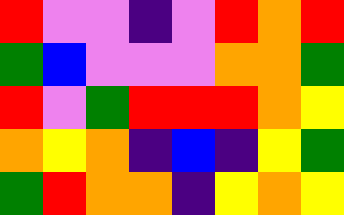[["red", "violet", "violet", "indigo", "violet", "red", "orange", "red"], ["green", "blue", "violet", "violet", "violet", "orange", "orange", "green"], ["red", "violet", "green", "red", "red", "red", "orange", "yellow"], ["orange", "yellow", "orange", "indigo", "blue", "indigo", "yellow", "green"], ["green", "red", "orange", "orange", "indigo", "yellow", "orange", "yellow"]]